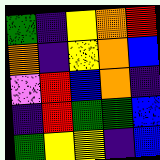[["green", "indigo", "yellow", "orange", "red"], ["orange", "indigo", "yellow", "orange", "blue"], ["violet", "red", "blue", "orange", "indigo"], ["indigo", "red", "green", "green", "blue"], ["green", "yellow", "yellow", "indigo", "blue"]]